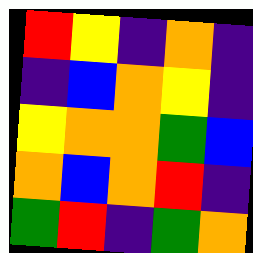[["red", "yellow", "indigo", "orange", "indigo"], ["indigo", "blue", "orange", "yellow", "indigo"], ["yellow", "orange", "orange", "green", "blue"], ["orange", "blue", "orange", "red", "indigo"], ["green", "red", "indigo", "green", "orange"]]